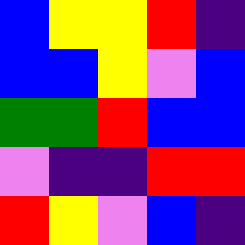[["blue", "yellow", "yellow", "red", "indigo"], ["blue", "blue", "yellow", "violet", "blue"], ["green", "green", "red", "blue", "blue"], ["violet", "indigo", "indigo", "red", "red"], ["red", "yellow", "violet", "blue", "indigo"]]